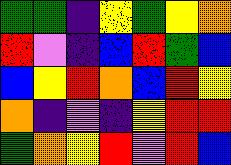[["green", "green", "indigo", "yellow", "green", "yellow", "orange"], ["red", "violet", "indigo", "blue", "red", "green", "blue"], ["blue", "yellow", "red", "orange", "blue", "red", "yellow"], ["orange", "indigo", "violet", "indigo", "yellow", "red", "red"], ["green", "orange", "yellow", "red", "violet", "red", "blue"]]